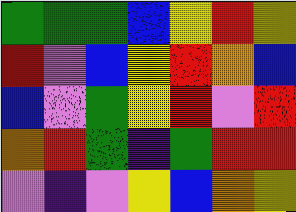[["green", "green", "green", "blue", "yellow", "red", "yellow"], ["red", "violet", "blue", "yellow", "red", "orange", "blue"], ["blue", "violet", "green", "yellow", "red", "violet", "red"], ["orange", "red", "green", "indigo", "green", "red", "red"], ["violet", "indigo", "violet", "yellow", "blue", "orange", "yellow"]]